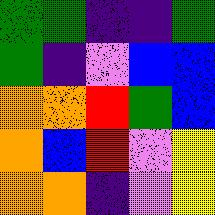[["green", "green", "indigo", "indigo", "green"], ["green", "indigo", "violet", "blue", "blue"], ["orange", "orange", "red", "green", "blue"], ["orange", "blue", "red", "violet", "yellow"], ["orange", "orange", "indigo", "violet", "yellow"]]